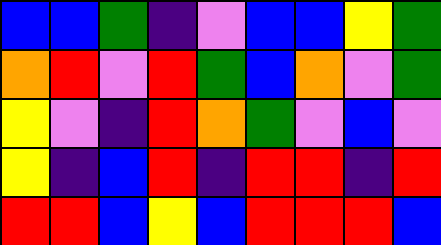[["blue", "blue", "green", "indigo", "violet", "blue", "blue", "yellow", "green"], ["orange", "red", "violet", "red", "green", "blue", "orange", "violet", "green"], ["yellow", "violet", "indigo", "red", "orange", "green", "violet", "blue", "violet"], ["yellow", "indigo", "blue", "red", "indigo", "red", "red", "indigo", "red"], ["red", "red", "blue", "yellow", "blue", "red", "red", "red", "blue"]]